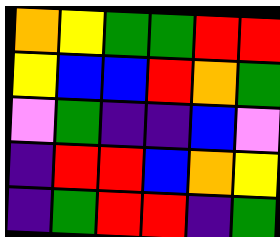[["orange", "yellow", "green", "green", "red", "red"], ["yellow", "blue", "blue", "red", "orange", "green"], ["violet", "green", "indigo", "indigo", "blue", "violet"], ["indigo", "red", "red", "blue", "orange", "yellow"], ["indigo", "green", "red", "red", "indigo", "green"]]